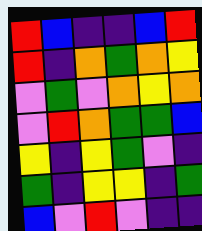[["red", "blue", "indigo", "indigo", "blue", "red"], ["red", "indigo", "orange", "green", "orange", "yellow"], ["violet", "green", "violet", "orange", "yellow", "orange"], ["violet", "red", "orange", "green", "green", "blue"], ["yellow", "indigo", "yellow", "green", "violet", "indigo"], ["green", "indigo", "yellow", "yellow", "indigo", "green"], ["blue", "violet", "red", "violet", "indigo", "indigo"]]